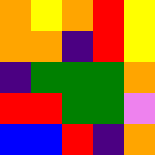[["orange", "yellow", "orange", "red", "yellow"], ["orange", "orange", "indigo", "red", "yellow"], ["indigo", "green", "green", "green", "orange"], ["red", "red", "green", "green", "violet"], ["blue", "blue", "red", "indigo", "orange"]]